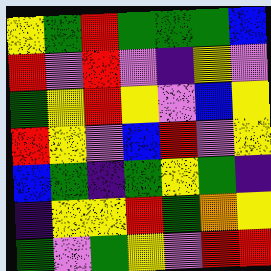[["yellow", "green", "red", "green", "green", "green", "blue"], ["red", "violet", "red", "violet", "indigo", "yellow", "violet"], ["green", "yellow", "red", "yellow", "violet", "blue", "yellow"], ["red", "yellow", "violet", "blue", "red", "violet", "yellow"], ["blue", "green", "indigo", "green", "yellow", "green", "indigo"], ["indigo", "yellow", "yellow", "red", "green", "orange", "yellow"], ["green", "violet", "green", "yellow", "violet", "red", "red"]]